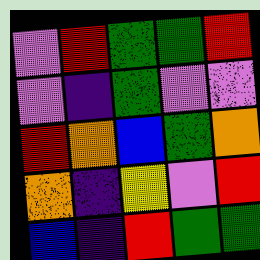[["violet", "red", "green", "green", "red"], ["violet", "indigo", "green", "violet", "violet"], ["red", "orange", "blue", "green", "orange"], ["orange", "indigo", "yellow", "violet", "red"], ["blue", "indigo", "red", "green", "green"]]